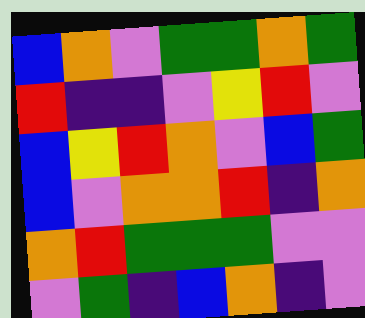[["blue", "orange", "violet", "green", "green", "orange", "green"], ["red", "indigo", "indigo", "violet", "yellow", "red", "violet"], ["blue", "yellow", "red", "orange", "violet", "blue", "green"], ["blue", "violet", "orange", "orange", "red", "indigo", "orange"], ["orange", "red", "green", "green", "green", "violet", "violet"], ["violet", "green", "indigo", "blue", "orange", "indigo", "violet"]]